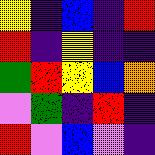[["yellow", "indigo", "blue", "indigo", "red"], ["red", "indigo", "yellow", "indigo", "indigo"], ["green", "red", "yellow", "blue", "orange"], ["violet", "green", "indigo", "red", "indigo"], ["red", "violet", "blue", "violet", "indigo"]]